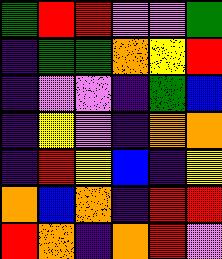[["green", "red", "red", "violet", "violet", "green"], ["indigo", "green", "green", "orange", "yellow", "red"], ["indigo", "violet", "violet", "indigo", "green", "blue"], ["indigo", "yellow", "violet", "indigo", "orange", "orange"], ["indigo", "red", "yellow", "blue", "indigo", "yellow"], ["orange", "blue", "orange", "indigo", "red", "red"], ["red", "orange", "indigo", "orange", "red", "violet"]]